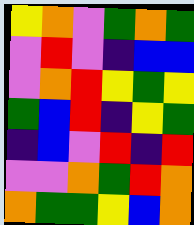[["yellow", "orange", "violet", "green", "orange", "green"], ["violet", "red", "violet", "indigo", "blue", "blue"], ["violet", "orange", "red", "yellow", "green", "yellow"], ["green", "blue", "red", "indigo", "yellow", "green"], ["indigo", "blue", "violet", "red", "indigo", "red"], ["violet", "violet", "orange", "green", "red", "orange"], ["orange", "green", "green", "yellow", "blue", "orange"]]